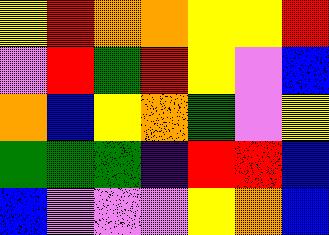[["yellow", "red", "orange", "orange", "yellow", "yellow", "red"], ["violet", "red", "green", "red", "yellow", "violet", "blue"], ["orange", "blue", "yellow", "orange", "green", "violet", "yellow"], ["green", "green", "green", "indigo", "red", "red", "blue"], ["blue", "violet", "violet", "violet", "yellow", "orange", "blue"]]